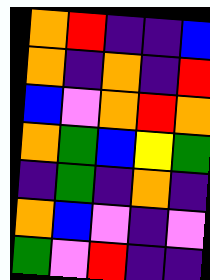[["orange", "red", "indigo", "indigo", "blue"], ["orange", "indigo", "orange", "indigo", "red"], ["blue", "violet", "orange", "red", "orange"], ["orange", "green", "blue", "yellow", "green"], ["indigo", "green", "indigo", "orange", "indigo"], ["orange", "blue", "violet", "indigo", "violet"], ["green", "violet", "red", "indigo", "indigo"]]